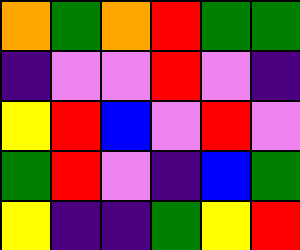[["orange", "green", "orange", "red", "green", "green"], ["indigo", "violet", "violet", "red", "violet", "indigo"], ["yellow", "red", "blue", "violet", "red", "violet"], ["green", "red", "violet", "indigo", "blue", "green"], ["yellow", "indigo", "indigo", "green", "yellow", "red"]]